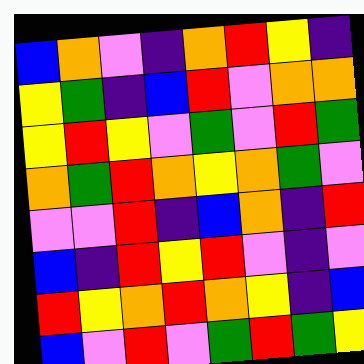[["blue", "orange", "violet", "indigo", "orange", "red", "yellow", "indigo"], ["yellow", "green", "indigo", "blue", "red", "violet", "orange", "orange"], ["yellow", "red", "yellow", "violet", "green", "violet", "red", "green"], ["orange", "green", "red", "orange", "yellow", "orange", "green", "violet"], ["violet", "violet", "red", "indigo", "blue", "orange", "indigo", "red"], ["blue", "indigo", "red", "yellow", "red", "violet", "indigo", "violet"], ["red", "yellow", "orange", "red", "orange", "yellow", "indigo", "blue"], ["blue", "violet", "red", "violet", "green", "red", "green", "yellow"]]